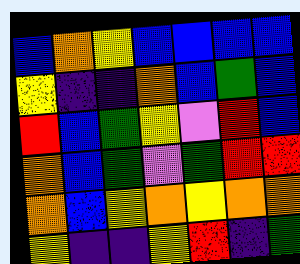[["blue", "orange", "yellow", "blue", "blue", "blue", "blue"], ["yellow", "indigo", "indigo", "orange", "blue", "green", "blue"], ["red", "blue", "green", "yellow", "violet", "red", "blue"], ["orange", "blue", "green", "violet", "green", "red", "red"], ["orange", "blue", "yellow", "orange", "yellow", "orange", "orange"], ["yellow", "indigo", "indigo", "yellow", "red", "indigo", "green"]]